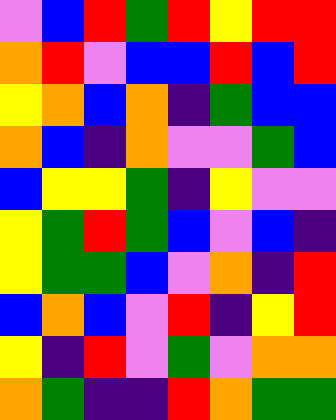[["violet", "blue", "red", "green", "red", "yellow", "red", "red"], ["orange", "red", "violet", "blue", "blue", "red", "blue", "red"], ["yellow", "orange", "blue", "orange", "indigo", "green", "blue", "blue"], ["orange", "blue", "indigo", "orange", "violet", "violet", "green", "blue"], ["blue", "yellow", "yellow", "green", "indigo", "yellow", "violet", "violet"], ["yellow", "green", "red", "green", "blue", "violet", "blue", "indigo"], ["yellow", "green", "green", "blue", "violet", "orange", "indigo", "red"], ["blue", "orange", "blue", "violet", "red", "indigo", "yellow", "red"], ["yellow", "indigo", "red", "violet", "green", "violet", "orange", "orange"], ["orange", "green", "indigo", "indigo", "red", "orange", "green", "green"]]